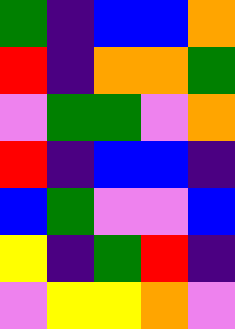[["green", "indigo", "blue", "blue", "orange"], ["red", "indigo", "orange", "orange", "green"], ["violet", "green", "green", "violet", "orange"], ["red", "indigo", "blue", "blue", "indigo"], ["blue", "green", "violet", "violet", "blue"], ["yellow", "indigo", "green", "red", "indigo"], ["violet", "yellow", "yellow", "orange", "violet"]]